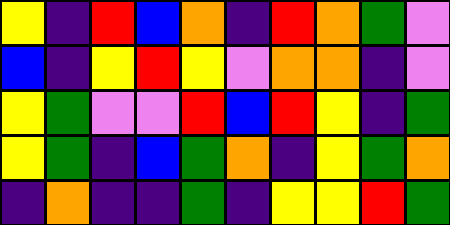[["yellow", "indigo", "red", "blue", "orange", "indigo", "red", "orange", "green", "violet"], ["blue", "indigo", "yellow", "red", "yellow", "violet", "orange", "orange", "indigo", "violet"], ["yellow", "green", "violet", "violet", "red", "blue", "red", "yellow", "indigo", "green"], ["yellow", "green", "indigo", "blue", "green", "orange", "indigo", "yellow", "green", "orange"], ["indigo", "orange", "indigo", "indigo", "green", "indigo", "yellow", "yellow", "red", "green"]]